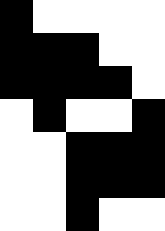[["black", "white", "white", "white", "white"], ["black", "black", "black", "white", "white"], ["black", "black", "black", "black", "white"], ["white", "black", "white", "white", "black"], ["white", "white", "black", "black", "black"], ["white", "white", "black", "black", "black"], ["white", "white", "black", "white", "white"]]